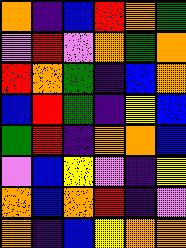[["orange", "indigo", "blue", "red", "orange", "green"], ["violet", "red", "violet", "orange", "green", "orange"], ["red", "orange", "green", "indigo", "blue", "orange"], ["blue", "red", "green", "indigo", "yellow", "blue"], ["green", "red", "indigo", "orange", "orange", "blue"], ["violet", "blue", "yellow", "violet", "indigo", "yellow"], ["orange", "blue", "orange", "red", "indigo", "violet"], ["orange", "indigo", "blue", "yellow", "orange", "orange"]]